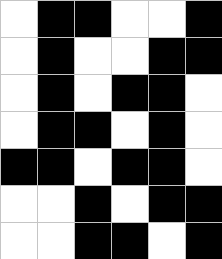[["white", "black", "black", "white", "white", "black"], ["white", "black", "white", "white", "black", "black"], ["white", "black", "white", "black", "black", "white"], ["white", "black", "black", "white", "black", "white"], ["black", "black", "white", "black", "black", "white"], ["white", "white", "black", "white", "black", "black"], ["white", "white", "black", "black", "white", "black"]]